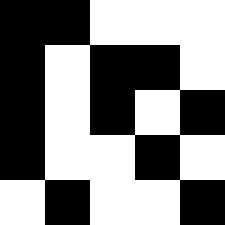[["black", "black", "white", "white", "white"], ["black", "white", "black", "black", "white"], ["black", "white", "black", "white", "black"], ["black", "white", "white", "black", "white"], ["white", "black", "white", "white", "black"]]